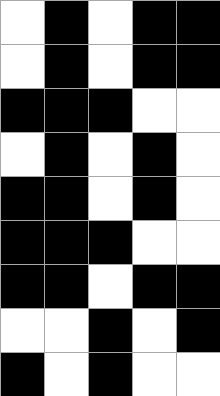[["white", "black", "white", "black", "black"], ["white", "black", "white", "black", "black"], ["black", "black", "black", "white", "white"], ["white", "black", "white", "black", "white"], ["black", "black", "white", "black", "white"], ["black", "black", "black", "white", "white"], ["black", "black", "white", "black", "black"], ["white", "white", "black", "white", "black"], ["black", "white", "black", "white", "white"]]